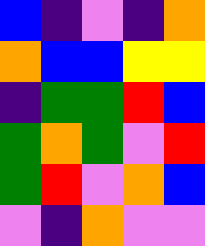[["blue", "indigo", "violet", "indigo", "orange"], ["orange", "blue", "blue", "yellow", "yellow"], ["indigo", "green", "green", "red", "blue"], ["green", "orange", "green", "violet", "red"], ["green", "red", "violet", "orange", "blue"], ["violet", "indigo", "orange", "violet", "violet"]]